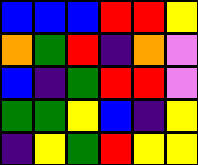[["blue", "blue", "blue", "red", "red", "yellow"], ["orange", "green", "red", "indigo", "orange", "violet"], ["blue", "indigo", "green", "red", "red", "violet"], ["green", "green", "yellow", "blue", "indigo", "yellow"], ["indigo", "yellow", "green", "red", "yellow", "yellow"]]